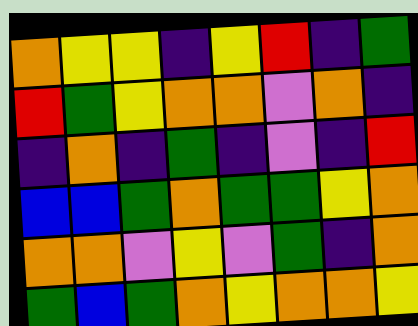[["orange", "yellow", "yellow", "indigo", "yellow", "red", "indigo", "green"], ["red", "green", "yellow", "orange", "orange", "violet", "orange", "indigo"], ["indigo", "orange", "indigo", "green", "indigo", "violet", "indigo", "red"], ["blue", "blue", "green", "orange", "green", "green", "yellow", "orange"], ["orange", "orange", "violet", "yellow", "violet", "green", "indigo", "orange"], ["green", "blue", "green", "orange", "yellow", "orange", "orange", "yellow"]]